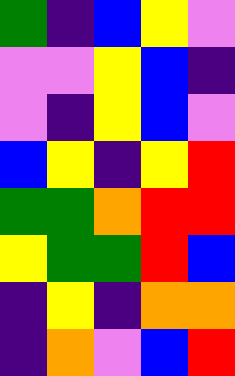[["green", "indigo", "blue", "yellow", "violet"], ["violet", "violet", "yellow", "blue", "indigo"], ["violet", "indigo", "yellow", "blue", "violet"], ["blue", "yellow", "indigo", "yellow", "red"], ["green", "green", "orange", "red", "red"], ["yellow", "green", "green", "red", "blue"], ["indigo", "yellow", "indigo", "orange", "orange"], ["indigo", "orange", "violet", "blue", "red"]]